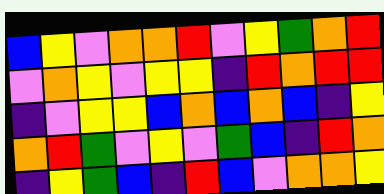[["blue", "yellow", "violet", "orange", "orange", "red", "violet", "yellow", "green", "orange", "red"], ["violet", "orange", "yellow", "violet", "yellow", "yellow", "indigo", "red", "orange", "red", "red"], ["indigo", "violet", "yellow", "yellow", "blue", "orange", "blue", "orange", "blue", "indigo", "yellow"], ["orange", "red", "green", "violet", "yellow", "violet", "green", "blue", "indigo", "red", "orange"], ["indigo", "yellow", "green", "blue", "indigo", "red", "blue", "violet", "orange", "orange", "yellow"]]